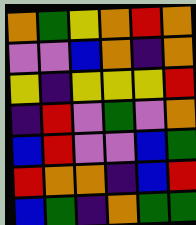[["orange", "green", "yellow", "orange", "red", "orange"], ["violet", "violet", "blue", "orange", "indigo", "orange"], ["yellow", "indigo", "yellow", "yellow", "yellow", "red"], ["indigo", "red", "violet", "green", "violet", "orange"], ["blue", "red", "violet", "violet", "blue", "green"], ["red", "orange", "orange", "indigo", "blue", "red"], ["blue", "green", "indigo", "orange", "green", "green"]]